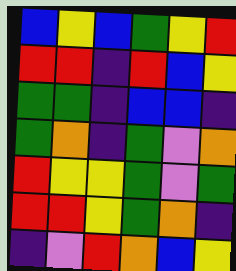[["blue", "yellow", "blue", "green", "yellow", "red"], ["red", "red", "indigo", "red", "blue", "yellow"], ["green", "green", "indigo", "blue", "blue", "indigo"], ["green", "orange", "indigo", "green", "violet", "orange"], ["red", "yellow", "yellow", "green", "violet", "green"], ["red", "red", "yellow", "green", "orange", "indigo"], ["indigo", "violet", "red", "orange", "blue", "yellow"]]